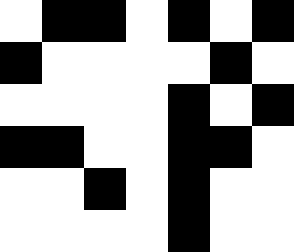[["white", "black", "black", "white", "black", "white", "black"], ["black", "white", "white", "white", "white", "black", "white"], ["white", "white", "white", "white", "black", "white", "black"], ["black", "black", "white", "white", "black", "black", "white"], ["white", "white", "black", "white", "black", "white", "white"], ["white", "white", "white", "white", "black", "white", "white"]]